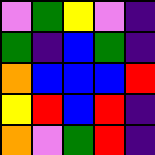[["violet", "green", "yellow", "violet", "indigo"], ["green", "indigo", "blue", "green", "indigo"], ["orange", "blue", "blue", "blue", "red"], ["yellow", "red", "blue", "red", "indigo"], ["orange", "violet", "green", "red", "indigo"]]